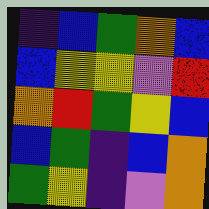[["indigo", "blue", "green", "orange", "blue"], ["blue", "yellow", "yellow", "violet", "red"], ["orange", "red", "green", "yellow", "blue"], ["blue", "green", "indigo", "blue", "orange"], ["green", "yellow", "indigo", "violet", "orange"]]